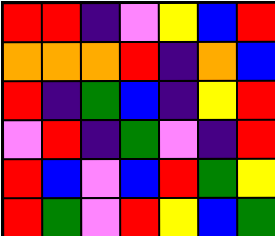[["red", "red", "indigo", "violet", "yellow", "blue", "red"], ["orange", "orange", "orange", "red", "indigo", "orange", "blue"], ["red", "indigo", "green", "blue", "indigo", "yellow", "red"], ["violet", "red", "indigo", "green", "violet", "indigo", "red"], ["red", "blue", "violet", "blue", "red", "green", "yellow"], ["red", "green", "violet", "red", "yellow", "blue", "green"]]